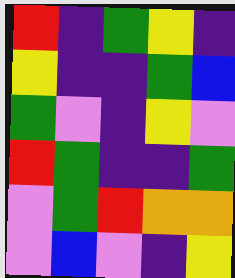[["red", "indigo", "green", "yellow", "indigo"], ["yellow", "indigo", "indigo", "green", "blue"], ["green", "violet", "indigo", "yellow", "violet"], ["red", "green", "indigo", "indigo", "green"], ["violet", "green", "red", "orange", "orange"], ["violet", "blue", "violet", "indigo", "yellow"]]